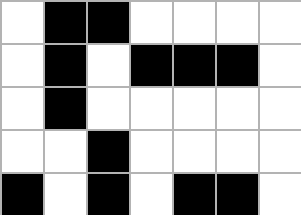[["white", "black", "black", "white", "white", "white", "white"], ["white", "black", "white", "black", "black", "black", "white"], ["white", "black", "white", "white", "white", "white", "white"], ["white", "white", "black", "white", "white", "white", "white"], ["black", "white", "black", "white", "black", "black", "white"]]